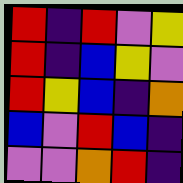[["red", "indigo", "red", "violet", "yellow"], ["red", "indigo", "blue", "yellow", "violet"], ["red", "yellow", "blue", "indigo", "orange"], ["blue", "violet", "red", "blue", "indigo"], ["violet", "violet", "orange", "red", "indigo"]]